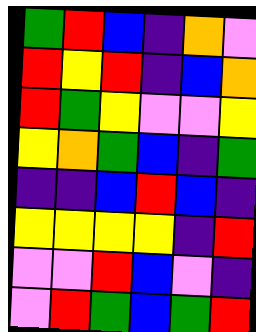[["green", "red", "blue", "indigo", "orange", "violet"], ["red", "yellow", "red", "indigo", "blue", "orange"], ["red", "green", "yellow", "violet", "violet", "yellow"], ["yellow", "orange", "green", "blue", "indigo", "green"], ["indigo", "indigo", "blue", "red", "blue", "indigo"], ["yellow", "yellow", "yellow", "yellow", "indigo", "red"], ["violet", "violet", "red", "blue", "violet", "indigo"], ["violet", "red", "green", "blue", "green", "red"]]